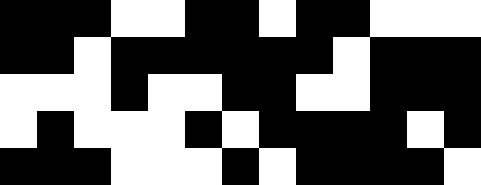[["black", "black", "black", "white", "white", "black", "black", "white", "black", "black", "white", "white", "white"], ["black", "black", "white", "black", "black", "black", "black", "black", "black", "white", "black", "black", "black"], ["white", "white", "white", "black", "white", "white", "black", "black", "white", "white", "black", "black", "black"], ["white", "black", "white", "white", "white", "black", "white", "black", "black", "black", "black", "white", "black"], ["black", "black", "black", "white", "white", "white", "black", "white", "black", "black", "black", "black", "white"]]